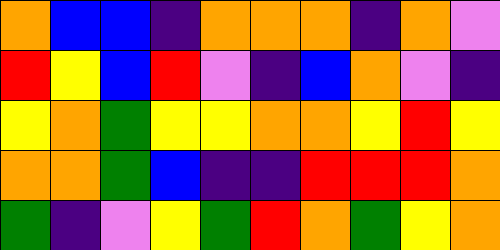[["orange", "blue", "blue", "indigo", "orange", "orange", "orange", "indigo", "orange", "violet"], ["red", "yellow", "blue", "red", "violet", "indigo", "blue", "orange", "violet", "indigo"], ["yellow", "orange", "green", "yellow", "yellow", "orange", "orange", "yellow", "red", "yellow"], ["orange", "orange", "green", "blue", "indigo", "indigo", "red", "red", "red", "orange"], ["green", "indigo", "violet", "yellow", "green", "red", "orange", "green", "yellow", "orange"]]